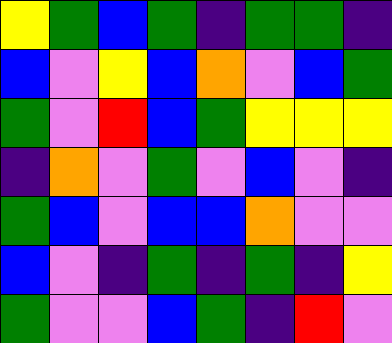[["yellow", "green", "blue", "green", "indigo", "green", "green", "indigo"], ["blue", "violet", "yellow", "blue", "orange", "violet", "blue", "green"], ["green", "violet", "red", "blue", "green", "yellow", "yellow", "yellow"], ["indigo", "orange", "violet", "green", "violet", "blue", "violet", "indigo"], ["green", "blue", "violet", "blue", "blue", "orange", "violet", "violet"], ["blue", "violet", "indigo", "green", "indigo", "green", "indigo", "yellow"], ["green", "violet", "violet", "blue", "green", "indigo", "red", "violet"]]